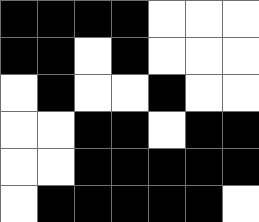[["black", "black", "black", "black", "white", "white", "white"], ["black", "black", "white", "black", "white", "white", "white"], ["white", "black", "white", "white", "black", "white", "white"], ["white", "white", "black", "black", "white", "black", "black"], ["white", "white", "black", "black", "black", "black", "black"], ["white", "black", "black", "black", "black", "black", "white"]]